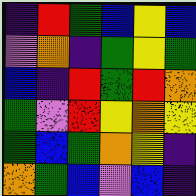[["indigo", "red", "green", "blue", "yellow", "blue"], ["violet", "orange", "indigo", "green", "yellow", "green"], ["blue", "indigo", "red", "green", "red", "orange"], ["green", "violet", "red", "yellow", "orange", "yellow"], ["green", "blue", "green", "orange", "yellow", "indigo"], ["orange", "green", "blue", "violet", "blue", "indigo"]]